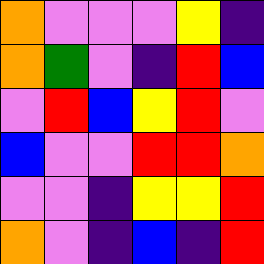[["orange", "violet", "violet", "violet", "yellow", "indigo"], ["orange", "green", "violet", "indigo", "red", "blue"], ["violet", "red", "blue", "yellow", "red", "violet"], ["blue", "violet", "violet", "red", "red", "orange"], ["violet", "violet", "indigo", "yellow", "yellow", "red"], ["orange", "violet", "indigo", "blue", "indigo", "red"]]